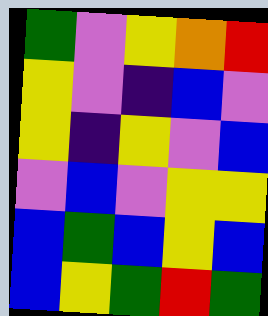[["green", "violet", "yellow", "orange", "red"], ["yellow", "violet", "indigo", "blue", "violet"], ["yellow", "indigo", "yellow", "violet", "blue"], ["violet", "blue", "violet", "yellow", "yellow"], ["blue", "green", "blue", "yellow", "blue"], ["blue", "yellow", "green", "red", "green"]]